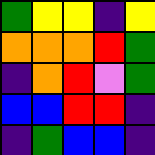[["green", "yellow", "yellow", "indigo", "yellow"], ["orange", "orange", "orange", "red", "green"], ["indigo", "orange", "red", "violet", "green"], ["blue", "blue", "red", "red", "indigo"], ["indigo", "green", "blue", "blue", "indigo"]]